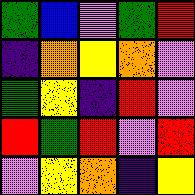[["green", "blue", "violet", "green", "red"], ["indigo", "orange", "yellow", "orange", "violet"], ["green", "yellow", "indigo", "red", "violet"], ["red", "green", "red", "violet", "red"], ["violet", "yellow", "orange", "indigo", "yellow"]]